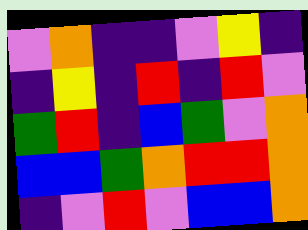[["violet", "orange", "indigo", "indigo", "violet", "yellow", "indigo"], ["indigo", "yellow", "indigo", "red", "indigo", "red", "violet"], ["green", "red", "indigo", "blue", "green", "violet", "orange"], ["blue", "blue", "green", "orange", "red", "red", "orange"], ["indigo", "violet", "red", "violet", "blue", "blue", "orange"]]